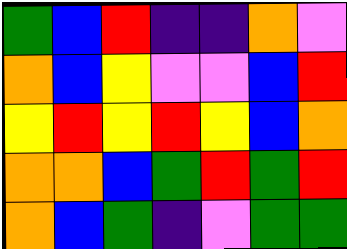[["green", "blue", "red", "indigo", "indigo", "orange", "violet"], ["orange", "blue", "yellow", "violet", "violet", "blue", "red"], ["yellow", "red", "yellow", "red", "yellow", "blue", "orange"], ["orange", "orange", "blue", "green", "red", "green", "red"], ["orange", "blue", "green", "indigo", "violet", "green", "green"]]